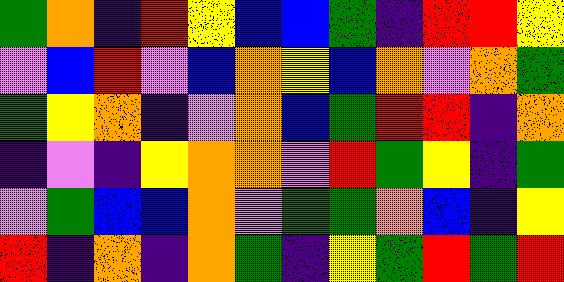[["green", "orange", "indigo", "red", "yellow", "blue", "blue", "green", "indigo", "red", "red", "yellow"], ["violet", "blue", "red", "violet", "blue", "orange", "yellow", "blue", "orange", "violet", "orange", "green"], ["green", "yellow", "orange", "indigo", "violet", "orange", "blue", "green", "red", "red", "indigo", "orange"], ["indigo", "violet", "indigo", "yellow", "orange", "orange", "violet", "red", "green", "yellow", "indigo", "green"], ["violet", "green", "blue", "blue", "orange", "violet", "green", "green", "orange", "blue", "indigo", "yellow"], ["red", "indigo", "orange", "indigo", "orange", "green", "indigo", "yellow", "green", "red", "green", "red"]]